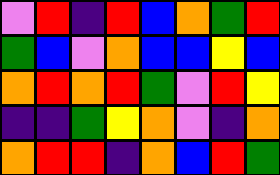[["violet", "red", "indigo", "red", "blue", "orange", "green", "red"], ["green", "blue", "violet", "orange", "blue", "blue", "yellow", "blue"], ["orange", "red", "orange", "red", "green", "violet", "red", "yellow"], ["indigo", "indigo", "green", "yellow", "orange", "violet", "indigo", "orange"], ["orange", "red", "red", "indigo", "orange", "blue", "red", "green"]]